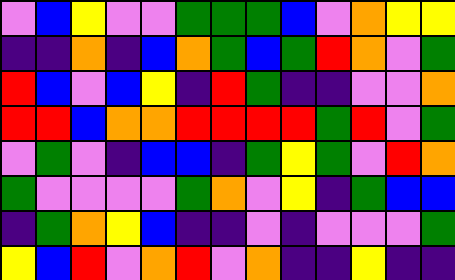[["violet", "blue", "yellow", "violet", "violet", "green", "green", "green", "blue", "violet", "orange", "yellow", "yellow"], ["indigo", "indigo", "orange", "indigo", "blue", "orange", "green", "blue", "green", "red", "orange", "violet", "green"], ["red", "blue", "violet", "blue", "yellow", "indigo", "red", "green", "indigo", "indigo", "violet", "violet", "orange"], ["red", "red", "blue", "orange", "orange", "red", "red", "red", "red", "green", "red", "violet", "green"], ["violet", "green", "violet", "indigo", "blue", "blue", "indigo", "green", "yellow", "green", "violet", "red", "orange"], ["green", "violet", "violet", "violet", "violet", "green", "orange", "violet", "yellow", "indigo", "green", "blue", "blue"], ["indigo", "green", "orange", "yellow", "blue", "indigo", "indigo", "violet", "indigo", "violet", "violet", "violet", "green"], ["yellow", "blue", "red", "violet", "orange", "red", "violet", "orange", "indigo", "indigo", "yellow", "indigo", "indigo"]]